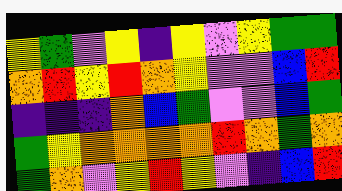[["yellow", "green", "violet", "yellow", "indigo", "yellow", "violet", "yellow", "green", "green"], ["orange", "red", "yellow", "red", "orange", "yellow", "violet", "violet", "blue", "red"], ["indigo", "indigo", "indigo", "orange", "blue", "green", "violet", "violet", "blue", "green"], ["green", "yellow", "orange", "orange", "orange", "orange", "red", "orange", "green", "orange"], ["green", "orange", "violet", "yellow", "red", "yellow", "violet", "indigo", "blue", "red"]]